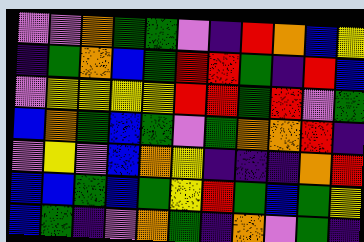[["violet", "violet", "orange", "green", "green", "violet", "indigo", "red", "orange", "blue", "yellow"], ["indigo", "green", "orange", "blue", "green", "red", "red", "green", "indigo", "red", "blue"], ["violet", "yellow", "yellow", "yellow", "yellow", "red", "red", "green", "red", "violet", "green"], ["blue", "orange", "green", "blue", "green", "violet", "green", "orange", "orange", "red", "indigo"], ["violet", "yellow", "violet", "blue", "orange", "yellow", "indigo", "indigo", "indigo", "orange", "red"], ["blue", "blue", "green", "blue", "green", "yellow", "red", "green", "blue", "green", "yellow"], ["blue", "green", "indigo", "violet", "orange", "green", "indigo", "orange", "violet", "green", "indigo"]]